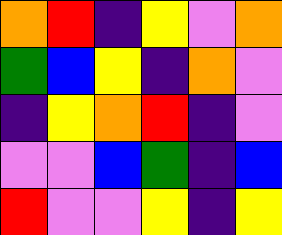[["orange", "red", "indigo", "yellow", "violet", "orange"], ["green", "blue", "yellow", "indigo", "orange", "violet"], ["indigo", "yellow", "orange", "red", "indigo", "violet"], ["violet", "violet", "blue", "green", "indigo", "blue"], ["red", "violet", "violet", "yellow", "indigo", "yellow"]]